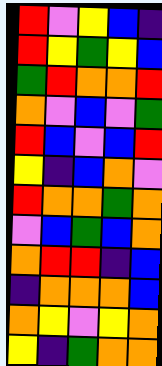[["red", "violet", "yellow", "blue", "indigo"], ["red", "yellow", "green", "yellow", "blue"], ["green", "red", "orange", "orange", "red"], ["orange", "violet", "blue", "violet", "green"], ["red", "blue", "violet", "blue", "red"], ["yellow", "indigo", "blue", "orange", "violet"], ["red", "orange", "orange", "green", "orange"], ["violet", "blue", "green", "blue", "orange"], ["orange", "red", "red", "indigo", "blue"], ["indigo", "orange", "orange", "orange", "blue"], ["orange", "yellow", "violet", "yellow", "orange"], ["yellow", "indigo", "green", "orange", "orange"]]